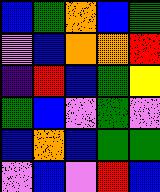[["blue", "green", "orange", "blue", "green"], ["violet", "blue", "orange", "orange", "red"], ["indigo", "red", "blue", "green", "yellow"], ["green", "blue", "violet", "green", "violet"], ["blue", "orange", "blue", "green", "green"], ["violet", "blue", "violet", "red", "blue"]]